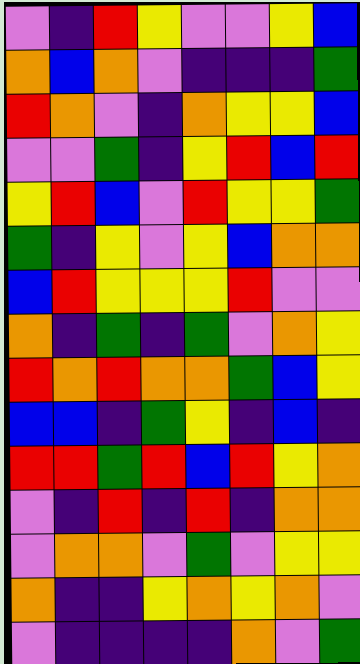[["violet", "indigo", "red", "yellow", "violet", "violet", "yellow", "blue"], ["orange", "blue", "orange", "violet", "indigo", "indigo", "indigo", "green"], ["red", "orange", "violet", "indigo", "orange", "yellow", "yellow", "blue"], ["violet", "violet", "green", "indigo", "yellow", "red", "blue", "red"], ["yellow", "red", "blue", "violet", "red", "yellow", "yellow", "green"], ["green", "indigo", "yellow", "violet", "yellow", "blue", "orange", "orange"], ["blue", "red", "yellow", "yellow", "yellow", "red", "violet", "violet"], ["orange", "indigo", "green", "indigo", "green", "violet", "orange", "yellow"], ["red", "orange", "red", "orange", "orange", "green", "blue", "yellow"], ["blue", "blue", "indigo", "green", "yellow", "indigo", "blue", "indigo"], ["red", "red", "green", "red", "blue", "red", "yellow", "orange"], ["violet", "indigo", "red", "indigo", "red", "indigo", "orange", "orange"], ["violet", "orange", "orange", "violet", "green", "violet", "yellow", "yellow"], ["orange", "indigo", "indigo", "yellow", "orange", "yellow", "orange", "violet"], ["violet", "indigo", "indigo", "indigo", "indigo", "orange", "violet", "green"]]